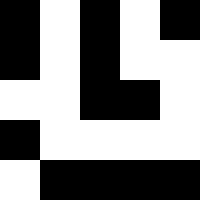[["black", "white", "black", "white", "black"], ["black", "white", "black", "white", "white"], ["white", "white", "black", "black", "white"], ["black", "white", "white", "white", "white"], ["white", "black", "black", "black", "black"]]